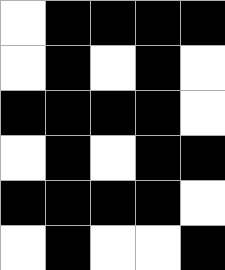[["white", "black", "black", "black", "black"], ["white", "black", "white", "black", "white"], ["black", "black", "black", "black", "white"], ["white", "black", "white", "black", "black"], ["black", "black", "black", "black", "white"], ["white", "black", "white", "white", "black"]]